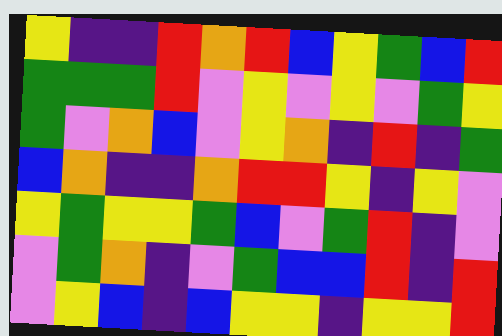[["yellow", "indigo", "indigo", "red", "orange", "red", "blue", "yellow", "green", "blue", "red"], ["green", "green", "green", "red", "violet", "yellow", "violet", "yellow", "violet", "green", "yellow"], ["green", "violet", "orange", "blue", "violet", "yellow", "orange", "indigo", "red", "indigo", "green"], ["blue", "orange", "indigo", "indigo", "orange", "red", "red", "yellow", "indigo", "yellow", "violet"], ["yellow", "green", "yellow", "yellow", "green", "blue", "violet", "green", "red", "indigo", "violet"], ["violet", "green", "orange", "indigo", "violet", "green", "blue", "blue", "red", "indigo", "red"], ["violet", "yellow", "blue", "indigo", "blue", "yellow", "yellow", "indigo", "yellow", "yellow", "red"]]